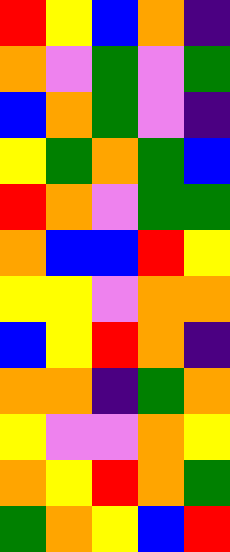[["red", "yellow", "blue", "orange", "indigo"], ["orange", "violet", "green", "violet", "green"], ["blue", "orange", "green", "violet", "indigo"], ["yellow", "green", "orange", "green", "blue"], ["red", "orange", "violet", "green", "green"], ["orange", "blue", "blue", "red", "yellow"], ["yellow", "yellow", "violet", "orange", "orange"], ["blue", "yellow", "red", "orange", "indigo"], ["orange", "orange", "indigo", "green", "orange"], ["yellow", "violet", "violet", "orange", "yellow"], ["orange", "yellow", "red", "orange", "green"], ["green", "orange", "yellow", "blue", "red"]]